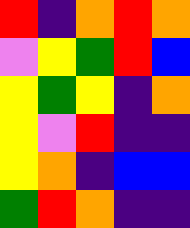[["red", "indigo", "orange", "red", "orange"], ["violet", "yellow", "green", "red", "blue"], ["yellow", "green", "yellow", "indigo", "orange"], ["yellow", "violet", "red", "indigo", "indigo"], ["yellow", "orange", "indigo", "blue", "blue"], ["green", "red", "orange", "indigo", "indigo"]]